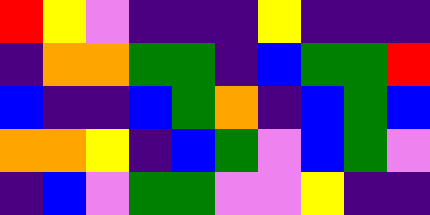[["red", "yellow", "violet", "indigo", "indigo", "indigo", "yellow", "indigo", "indigo", "indigo"], ["indigo", "orange", "orange", "green", "green", "indigo", "blue", "green", "green", "red"], ["blue", "indigo", "indigo", "blue", "green", "orange", "indigo", "blue", "green", "blue"], ["orange", "orange", "yellow", "indigo", "blue", "green", "violet", "blue", "green", "violet"], ["indigo", "blue", "violet", "green", "green", "violet", "violet", "yellow", "indigo", "indigo"]]